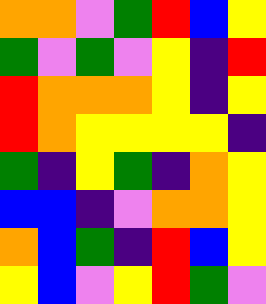[["orange", "orange", "violet", "green", "red", "blue", "yellow"], ["green", "violet", "green", "violet", "yellow", "indigo", "red"], ["red", "orange", "orange", "orange", "yellow", "indigo", "yellow"], ["red", "orange", "yellow", "yellow", "yellow", "yellow", "indigo"], ["green", "indigo", "yellow", "green", "indigo", "orange", "yellow"], ["blue", "blue", "indigo", "violet", "orange", "orange", "yellow"], ["orange", "blue", "green", "indigo", "red", "blue", "yellow"], ["yellow", "blue", "violet", "yellow", "red", "green", "violet"]]